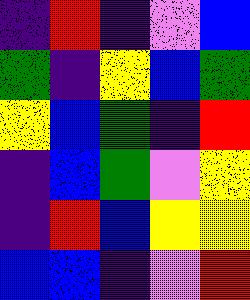[["indigo", "red", "indigo", "violet", "blue"], ["green", "indigo", "yellow", "blue", "green"], ["yellow", "blue", "green", "indigo", "red"], ["indigo", "blue", "green", "violet", "yellow"], ["indigo", "red", "blue", "yellow", "yellow"], ["blue", "blue", "indigo", "violet", "red"]]